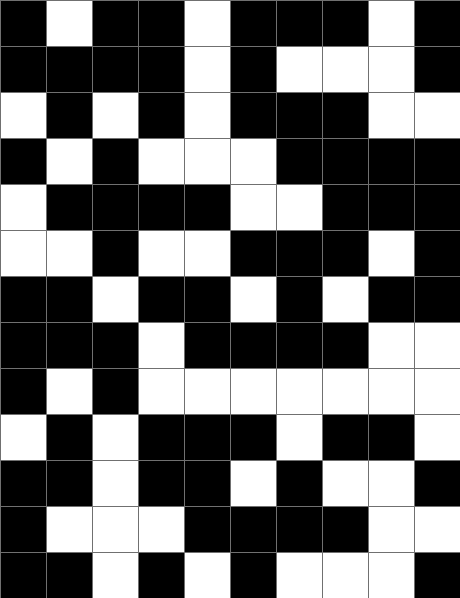[["black", "white", "black", "black", "white", "black", "black", "black", "white", "black"], ["black", "black", "black", "black", "white", "black", "white", "white", "white", "black"], ["white", "black", "white", "black", "white", "black", "black", "black", "white", "white"], ["black", "white", "black", "white", "white", "white", "black", "black", "black", "black"], ["white", "black", "black", "black", "black", "white", "white", "black", "black", "black"], ["white", "white", "black", "white", "white", "black", "black", "black", "white", "black"], ["black", "black", "white", "black", "black", "white", "black", "white", "black", "black"], ["black", "black", "black", "white", "black", "black", "black", "black", "white", "white"], ["black", "white", "black", "white", "white", "white", "white", "white", "white", "white"], ["white", "black", "white", "black", "black", "black", "white", "black", "black", "white"], ["black", "black", "white", "black", "black", "white", "black", "white", "white", "black"], ["black", "white", "white", "white", "black", "black", "black", "black", "white", "white"], ["black", "black", "white", "black", "white", "black", "white", "white", "white", "black"]]